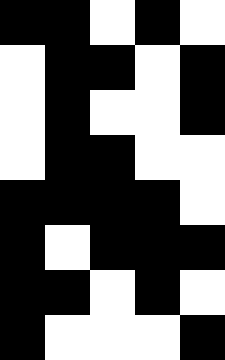[["black", "black", "white", "black", "white"], ["white", "black", "black", "white", "black"], ["white", "black", "white", "white", "black"], ["white", "black", "black", "white", "white"], ["black", "black", "black", "black", "white"], ["black", "white", "black", "black", "black"], ["black", "black", "white", "black", "white"], ["black", "white", "white", "white", "black"]]